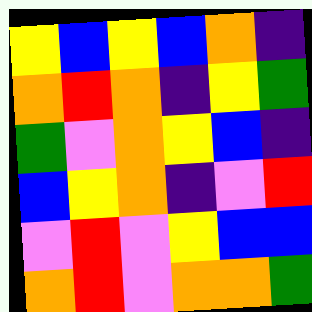[["yellow", "blue", "yellow", "blue", "orange", "indigo"], ["orange", "red", "orange", "indigo", "yellow", "green"], ["green", "violet", "orange", "yellow", "blue", "indigo"], ["blue", "yellow", "orange", "indigo", "violet", "red"], ["violet", "red", "violet", "yellow", "blue", "blue"], ["orange", "red", "violet", "orange", "orange", "green"]]